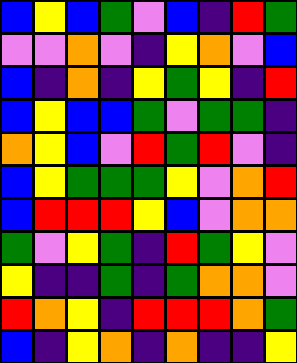[["blue", "yellow", "blue", "green", "violet", "blue", "indigo", "red", "green"], ["violet", "violet", "orange", "violet", "indigo", "yellow", "orange", "violet", "blue"], ["blue", "indigo", "orange", "indigo", "yellow", "green", "yellow", "indigo", "red"], ["blue", "yellow", "blue", "blue", "green", "violet", "green", "green", "indigo"], ["orange", "yellow", "blue", "violet", "red", "green", "red", "violet", "indigo"], ["blue", "yellow", "green", "green", "green", "yellow", "violet", "orange", "red"], ["blue", "red", "red", "red", "yellow", "blue", "violet", "orange", "orange"], ["green", "violet", "yellow", "green", "indigo", "red", "green", "yellow", "violet"], ["yellow", "indigo", "indigo", "green", "indigo", "green", "orange", "orange", "violet"], ["red", "orange", "yellow", "indigo", "red", "red", "red", "orange", "green"], ["blue", "indigo", "yellow", "orange", "indigo", "orange", "indigo", "indigo", "yellow"]]